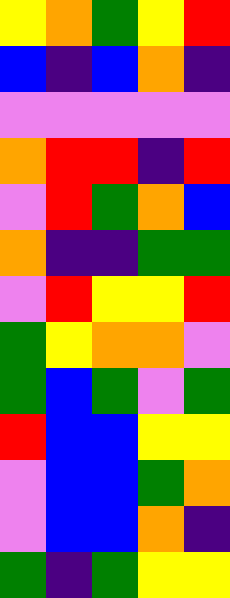[["yellow", "orange", "green", "yellow", "red"], ["blue", "indigo", "blue", "orange", "indigo"], ["violet", "violet", "violet", "violet", "violet"], ["orange", "red", "red", "indigo", "red"], ["violet", "red", "green", "orange", "blue"], ["orange", "indigo", "indigo", "green", "green"], ["violet", "red", "yellow", "yellow", "red"], ["green", "yellow", "orange", "orange", "violet"], ["green", "blue", "green", "violet", "green"], ["red", "blue", "blue", "yellow", "yellow"], ["violet", "blue", "blue", "green", "orange"], ["violet", "blue", "blue", "orange", "indigo"], ["green", "indigo", "green", "yellow", "yellow"]]